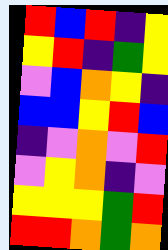[["red", "blue", "red", "indigo", "yellow"], ["yellow", "red", "indigo", "green", "yellow"], ["violet", "blue", "orange", "yellow", "indigo"], ["blue", "blue", "yellow", "red", "blue"], ["indigo", "violet", "orange", "violet", "red"], ["violet", "yellow", "orange", "indigo", "violet"], ["yellow", "yellow", "yellow", "green", "red"], ["red", "red", "orange", "green", "orange"]]